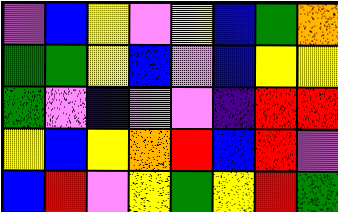[["violet", "blue", "yellow", "violet", "yellow", "blue", "green", "orange"], ["green", "green", "yellow", "blue", "violet", "blue", "yellow", "yellow"], ["green", "violet", "indigo", "violet", "violet", "indigo", "red", "red"], ["yellow", "blue", "yellow", "orange", "red", "blue", "red", "violet"], ["blue", "red", "violet", "yellow", "green", "yellow", "red", "green"]]